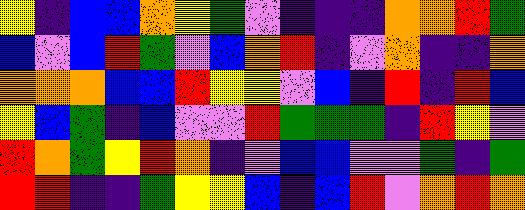[["yellow", "indigo", "blue", "blue", "orange", "yellow", "green", "violet", "indigo", "indigo", "indigo", "orange", "orange", "red", "green"], ["blue", "violet", "blue", "red", "green", "violet", "blue", "orange", "red", "indigo", "violet", "orange", "indigo", "indigo", "orange"], ["orange", "orange", "orange", "blue", "blue", "red", "yellow", "yellow", "violet", "blue", "indigo", "red", "indigo", "red", "blue"], ["yellow", "blue", "green", "indigo", "blue", "violet", "violet", "red", "green", "green", "green", "indigo", "red", "yellow", "violet"], ["red", "orange", "green", "yellow", "red", "orange", "indigo", "violet", "blue", "blue", "violet", "violet", "green", "indigo", "green"], ["red", "red", "indigo", "indigo", "green", "yellow", "yellow", "blue", "indigo", "blue", "red", "violet", "orange", "red", "orange"]]